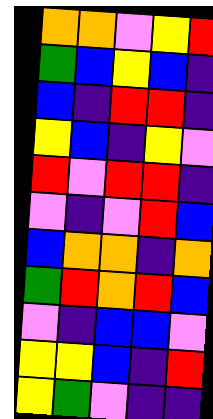[["orange", "orange", "violet", "yellow", "red"], ["green", "blue", "yellow", "blue", "indigo"], ["blue", "indigo", "red", "red", "indigo"], ["yellow", "blue", "indigo", "yellow", "violet"], ["red", "violet", "red", "red", "indigo"], ["violet", "indigo", "violet", "red", "blue"], ["blue", "orange", "orange", "indigo", "orange"], ["green", "red", "orange", "red", "blue"], ["violet", "indigo", "blue", "blue", "violet"], ["yellow", "yellow", "blue", "indigo", "red"], ["yellow", "green", "violet", "indigo", "indigo"]]